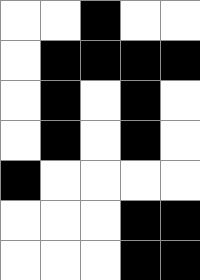[["white", "white", "black", "white", "white"], ["white", "black", "black", "black", "black"], ["white", "black", "white", "black", "white"], ["white", "black", "white", "black", "white"], ["black", "white", "white", "white", "white"], ["white", "white", "white", "black", "black"], ["white", "white", "white", "black", "black"]]